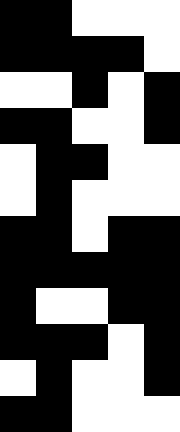[["black", "black", "white", "white", "white"], ["black", "black", "black", "black", "white"], ["white", "white", "black", "white", "black"], ["black", "black", "white", "white", "black"], ["white", "black", "black", "white", "white"], ["white", "black", "white", "white", "white"], ["black", "black", "white", "black", "black"], ["black", "black", "black", "black", "black"], ["black", "white", "white", "black", "black"], ["black", "black", "black", "white", "black"], ["white", "black", "white", "white", "black"], ["black", "black", "white", "white", "white"]]